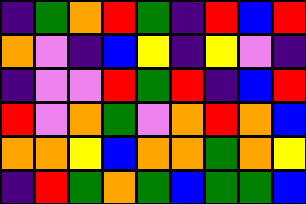[["indigo", "green", "orange", "red", "green", "indigo", "red", "blue", "red"], ["orange", "violet", "indigo", "blue", "yellow", "indigo", "yellow", "violet", "indigo"], ["indigo", "violet", "violet", "red", "green", "red", "indigo", "blue", "red"], ["red", "violet", "orange", "green", "violet", "orange", "red", "orange", "blue"], ["orange", "orange", "yellow", "blue", "orange", "orange", "green", "orange", "yellow"], ["indigo", "red", "green", "orange", "green", "blue", "green", "green", "blue"]]